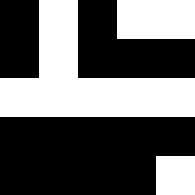[["black", "white", "black", "white", "white"], ["black", "white", "black", "black", "black"], ["white", "white", "white", "white", "white"], ["black", "black", "black", "black", "black"], ["black", "black", "black", "black", "white"]]